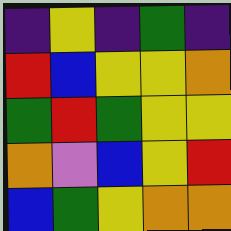[["indigo", "yellow", "indigo", "green", "indigo"], ["red", "blue", "yellow", "yellow", "orange"], ["green", "red", "green", "yellow", "yellow"], ["orange", "violet", "blue", "yellow", "red"], ["blue", "green", "yellow", "orange", "orange"]]